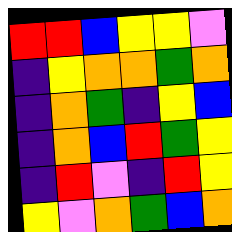[["red", "red", "blue", "yellow", "yellow", "violet"], ["indigo", "yellow", "orange", "orange", "green", "orange"], ["indigo", "orange", "green", "indigo", "yellow", "blue"], ["indigo", "orange", "blue", "red", "green", "yellow"], ["indigo", "red", "violet", "indigo", "red", "yellow"], ["yellow", "violet", "orange", "green", "blue", "orange"]]